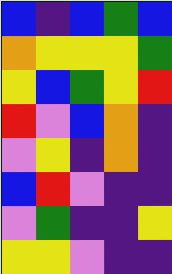[["blue", "indigo", "blue", "green", "blue"], ["orange", "yellow", "yellow", "yellow", "green"], ["yellow", "blue", "green", "yellow", "red"], ["red", "violet", "blue", "orange", "indigo"], ["violet", "yellow", "indigo", "orange", "indigo"], ["blue", "red", "violet", "indigo", "indigo"], ["violet", "green", "indigo", "indigo", "yellow"], ["yellow", "yellow", "violet", "indigo", "indigo"]]